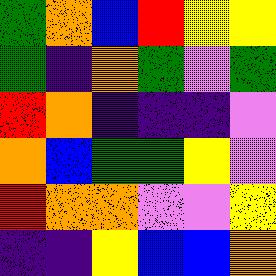[["green", "orange", "blue", "red", "yellow", "yellow"], ["green", "indigo", "orange", "green", "violet", "green"], ["red", "orange", "indigo", "indigo", "indigo", "violet"], ["orange", "blue", "green", "green", "yellow", "violet"], ["red", "orange", "orange", "violet", "violet", "yellow"], ["indigo", "indigo", "yellow", "blue", "blue", "orange"]]